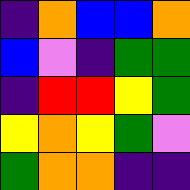[["indigo", "orange", "blue", "blue", "orange"], ["blue", "violet", "indigo", "green", "green"], ["indigo", "red", "red", "yellow", "green"], ["yellow", "orange", "yellow", "green", "violet"], ["green", "orange", "orange", "indigo", "indigo"]]